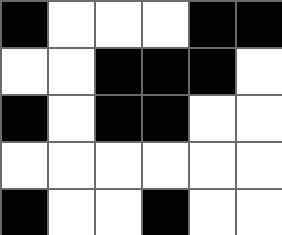[["black", "white", "white", "white", "black", "black"], ["white", "white", "black", "black", "black", "white"], ["black", "white", "black", "black", "white", "white"], ["white", "white", "white", "white", "white", "white"], ["black", "white", "white", "black", "white", "white"]]